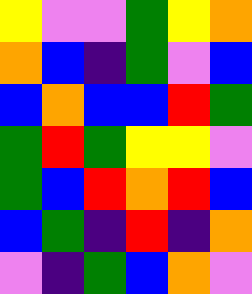[["yellow", "violet", "violet", "green", "yellow", "orange"], ["orange", "blue", "indigo", "green", "violet", "blue"], ["blue", "orange", "blue", "blue", "red", "green"], ["green", "red", "green", "yellow", "yellow", "violet"], ["green", "blue", "red", "orange", "red", "blue"], ["blue", "green", "indigo", "red", "indigo", "orange"], ["violet", "indigo", "green", "blue", "orange", "violet"]]